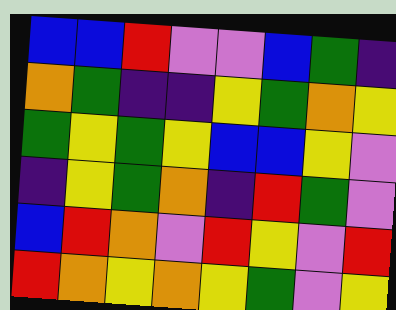[["blue", "blue", "red", "violet", "violet", "blue", "green", "indigo"], ["orange", "green", "indigo", "indigo", "yellow", "green", "orange", "yellow"], ["green", "yellow", "green", "yellow", "blue", "blue", "yellow", "violet"], ["indigo", "yellow", "green", "orange", "indigo", "red", "green", "violet"], ["blue", "red", "orange", "violet", "red", "yellow", "violet", "red"], ["red", "orange", "yellow", "orange", "yellow", "green", "violet", "yellow"]]